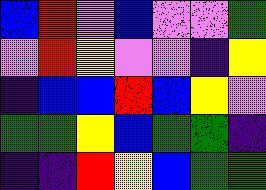[["blue", "red", "violet", "blue", "violet", "violet", "green"], ["violet", "red", "yellow", "violet", "violet", "indigo", "yellow"], ["indigo", "blue", "blue", "red", "blue", "yellow", "violet"], ["green", "green", "yellow", "blue", "green", "green", "indigo"], ["indigo", "indigo", "red", "yellow", "blue", "green", "green"]]